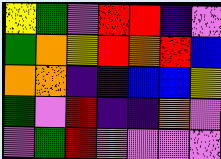[["yellow", "green", "violet", "red", "red", "indigo", "violet"], ["green", "orange", "yellow", "red", "orange", "red", "blue"], ["orange", "orange", "indigo", "indigo", "blue", "blue", "yellow"], ["green", "violet", "red", "indigo", "indigo", "orange", "violet"], ["violet", "green", "red", "violet", "violet", "violet", "violet"]]